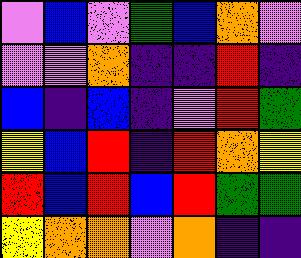[["violet", "blue", "violet", "green", "blue", "orange", "violet"], ["violet", "violet", "orange", "indigo", "indigo", "red", "indigo"], ["blue", "indigo", "blue", "indigo", "violet", "red", "green"], ["yellow", "blue", "red", "indigo", "red", "orange", "yellow"], ["red", "blue", "red", "blue", "red", "green", "green"], ["yellow", "orange", "orange", "violet", "orange", "indigo", "indigo"]]